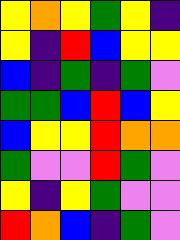[["yellow", "orange", "yellow", "green", "yellow", "indigo"], ["yellow", "indigo", "red", "blue", "yellow", "yellow"], ["blue", "indigo", "green", "indigo", "green", "violet"], ["green", "green", "blue", "red", "blue", "yellow"], ["blue", "yellow", "yellow", "red", "orange", "orange"], ["green", "violet", "violet", "red", "green", "violet"], ["yellow", "indigo", "yellow", "green", "violet", "violet"], ["red", "orange", "blue", "indigo", "green", "violet"]]